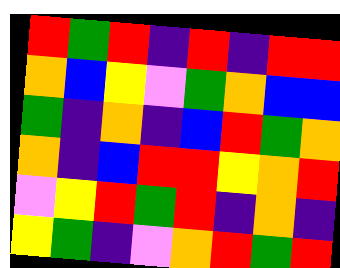[["red", "green", "red", "indigo", "red", "indigo", "red", "red"], ["orange", "blue", "yellow", "violet", "green", "orange", "blue", "blue"], ["green", "indigo", "orange", "indigo", "blue", "red", "green", "orange"], ["orange", "indigo", "blue", "red", "red", "yellow", "orange", "red"], ["violet", "yellow", "red", "green", "red", "indigo", "orange", "indigo"], ["yellow", "green", "indigo", "violet", "orange", "red", "green", "red"]]